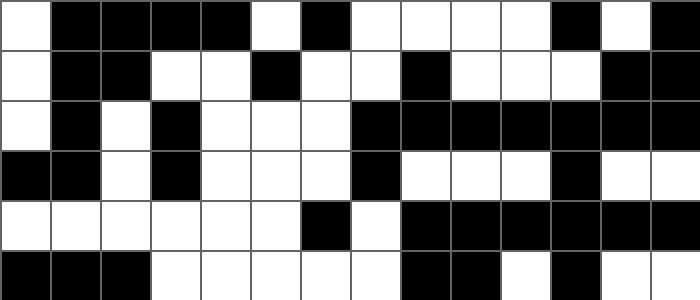[["white", "black", "black", "black", "black", "white", "black", "white", "white", "white", "white", "black", "white", "black"], ["white", "black", "black", "white", "white", "black", "white", "white", "black", "white", "white", "white", "black", "black"], ["white", "black", "white", "black", "white", "white", "white", "black", "black", "black", "black", "black", "black", "black"], ["black", "black", "white", "black", "white", "white", "white", "black", "white", "white", "white", "black", "white", "white"], ["white", "white", "white", "white", "white", "white", "black", "white", "black", "black", "black", "black", "black", "black"], ["black", "black", "black", "white", "white", "white", "white", "white", "black", "black", "white", "black", "white", "white"]]